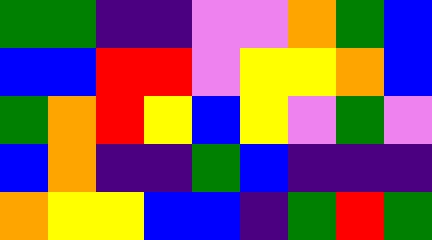[["green", "green", "indigo", "indigo", "violet", "violet", "orange", "green", "blue"], ["blue", "blue", "red", "red", "violet", "yellow", "yellow", "orange", "blue"], ["green", "orange", "red", "yellow", "blue", "yellow", "violet", "green", "violet"], ["blue", "orange", "indigo", "indigo", "green", "blue", "indigo", "indigo", "indigo"], ["orange", "yellow", "yellow", "blue", "blue", "indigo", "green", "red", "green"]]